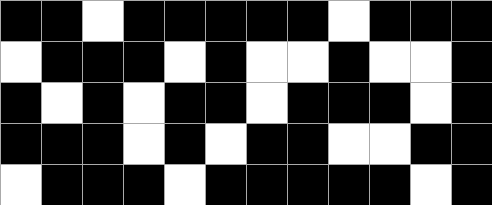[["black", "black", "white", "black", "black", "black", "black", "black", "white", "black", "black", "black"], ["white", "black", "black", "black", "white", "black", "white", "white", "black", "white", "white", "black"], ["black", "white", "black", "white", "black", "black", "white", "black", "black", "black", "white", "black"], ["black", "black", "black", "white", "black", "white", "black", "black", "white", "white", "black", "black"], ["white", "black", "black", "black", "white", "black", "black", "black", "black", "black", "white", "black"]]